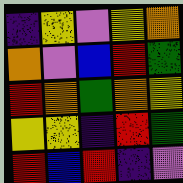[["indigo", "yellow", "violet", "yellow", "orange"], ["orange", "violet", "blue", "red", "green"], ["red", "orange", "green", "orange", "yellow"], ["yellow", "yellow", "indigo", "red", "green"], ["red", "blue", "red", "indigo", "violet"]]